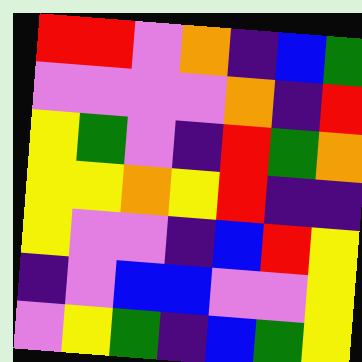[["red", "red", "violet", "orange", "indigo", "blue", "green"], ["violet", "violet", "violet", "violet", "orange", "indigo", "red"], ["yellow", "green", "violet", "indigo", "red", "green", "orange"], ["yellow", "yellow", "orange", "yellow", "red", "indigo", "indigo"], ["yellow", "violet", "violet", "indigo", "blue", "red", "yellow"], ["indigo", "violet", "blue", "blue", "violet", "violet", "yellow"], ["violet", "yellow", "green", "indigo", "blue", "green", "yellow"]]